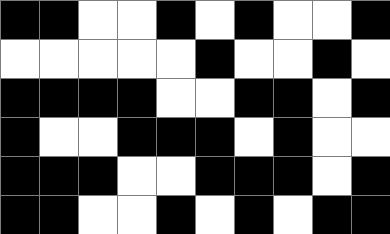[["black", "black", "white", "white", "black", "white", "black", "white", "white", "black"], ["white", "white", "white", "white", "white", "black", "white", "white", "black", "white"], ["black", "black", "black", "black", "white", "white", "black", "black", "white", "black"], ["black", "white", "white", "black", "black", "black", "white", "black", "white", "white"], ["black", "black", "black", "white", "white", "black", "black", "black", "white", "black"], ["black", "black", "white", "white", "black", "white", "black", "white", "black", "black"]]